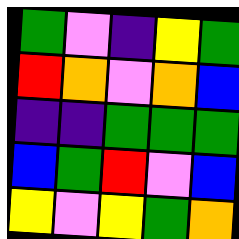[["green", "violet", "indigo", "yellow", "green"], ["red", "orange", "violet", "orange", "blue"], ["indigo", "indigo", "green", "green", "green"], ["blue", "green", "red", "violet", "blue"], ["yellow", "violet", "yellow", "green", "orange"]]